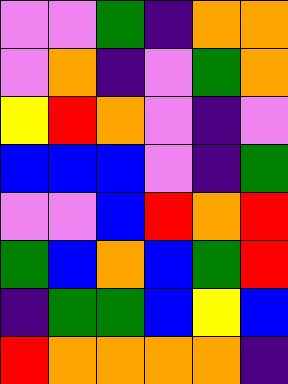[["violet", "violet", "green", "indigo", "orange", "orange"], ["violet", "orange", "indigo", "violet", "green", "orange"], ["yellow", "red", "orange", "violet", "indigo", "violet"], ["blue", "blue", "blue", "violet", "indigo", "green"], ["violet", "violet", "blue", "red", "orange", "red"], ["green", "blue", "orange", "blue", "green", "red"], ["indigo", "green", "green", "blue", "yellow", "blue"], ["red", "orange", "orange", "orange", "orange", "indigo"]]